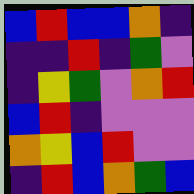[["blue", "red", "blue", "blue", "orange", "indigo"], ["indigo", "indigo", "red", "indigo", "green", "violet"], ["indigo", "yellow", "green", "violet", "orange", "red"], ["blue", "red", "indigo", "violet", "violet", "violet"], ["orange", "yellow", "blue", "red", "violet", "violet"], ["indigo", "red", "blue", "orange", "green", "blue"]]